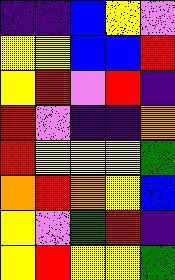[["indigo", "indigo", "blue", "yellow", "violet"], ["yellow", "yellow", "blue", "blue", "red"], ["yellow", "red", "violet", "red", "indigo"], ["red", "violet", "indigo", "indigo", "orange"], ["red", "yellow", "yellow", "yellow", "green"], ["orange", "red", "orange", "yellow", "blue"], ["yellow", "violet", "green", "red", "indigo"], ["yellow", "red", "yellow", "yellow", "green"]]